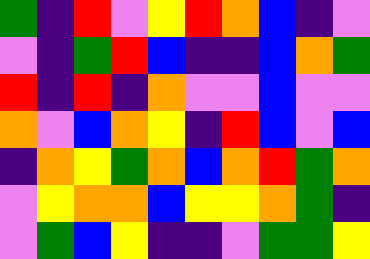[["green", "indigo", "red", "violet", "yellow", "red", "orange", "blue", "indigo", "violet"], ["violet", "indigo", "green", "red", "blue", "indigo", "indigo", "blue", "orange", "green"], ["red", "indigo", "red", "indigo", "orange", "violet", "violet", "blue", "violet", "violet"], ["orange", "violet", "blue", "orange", "yellow", "indigo", "red", "blue", "violet", "blue"], ["indigo", "orange", "yellow", "green", "orange", "blue", "orange", "red", "green", "orange"], ["violet", "yellow", "orange", "orange", "blue", "yellow", "yellow", "orange", "green", "indigo"], ["violet", "green", "blue", "yellow", "indigo", "indigo", "violet", "green", "green", "yellow"]]